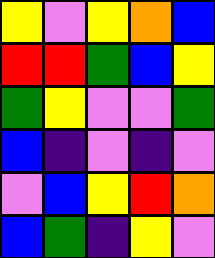[["yellow", "violet", "yellow", "orange", "blue"], ["red", "red", "green", "blue", "yellow"], ["green", "yellow", "violet", "violet", "green"], ["blue", "indigo", "violet", "indigo", "violet"], ["violet", "blue", "yellow", "red", "orange"], ["blue", "green", "indigo", "yellow", "violet"]]